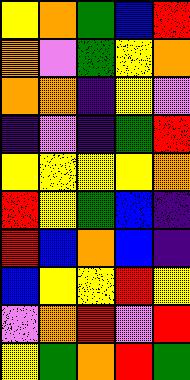[["yellow", "orange", "green", "blue", "red"], ["orange", "violet", "green", "yellow", "orange"], ["orange", "orange", "indigo", "yellow", "violet"], ["indigo", "violet", "indigo", "green", "red"], ["yellow", "yellow", "yellow", "yellow", "orange"], ["red", "yellow", "green", "blue", "indigo"], ["red", "blue", "orange", "blue", "indigo"], ["blue", "yellow", "yellow", "red", "yellow"], ["violet", "orange", "red", "violet", "red"], ["yellow", "green", "orange", "red", "green"]]